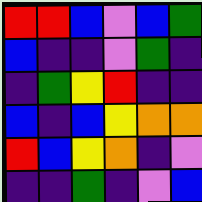[["red", "red", "blue", "violet", "blue", "green"], ["blue", "indigo", "indigo", "violet", "green", "indigo"], ["indigo", "green", "yellow", "red", "indigo", "indigo"], ["blue", "indigo", "blue", "yellow", "orange", "orange"], ["red", "blue", "yellow", "orange", "indigo", "violet"], ["indigo", "indigo", "green", "indigo", "violet", "blue"]]